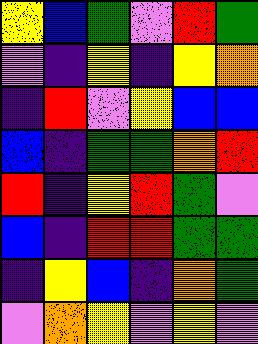[["yellow", "blue", "green", "violet", "red", "green"], ["violet", "indigo", "yellow", "indigo", "yellow", "orange"], ["indigo", "red", "violet", "yellow", "blue", "blue"], ["blue", "indigo", "green", "green", "orange", "red"], ["red", "indigo", "yellow", "red", "green", "violet"], ["blue", "indigo", "red", "red", "green", "green"], ["indigo", "yellow", "blue", "indigo", "orange", "green"], ["violet", "orange", "yellow", "violet", "yellow", "violet"]]